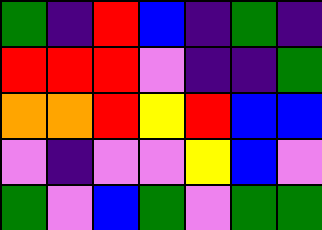[["green", "indigo", "red", "blue", "indigo", "green", "indigo"], ["red", "red", "red", "violet", "indigo", "indigo", "green"], ["orange", "orange", "red", "yellow", "red", "blue", "blue"], ["violet", "indigo", "violet", "violet", "yellow", "blue", "violet"], ["green", "violet", "blue", "green", "violet", "green", "green"]]